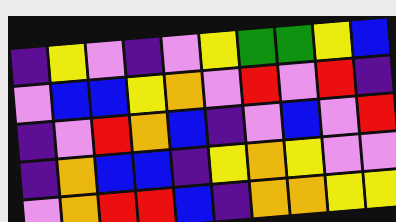[["indigo", "yellow", "violet", "indigo", "violet", "yellow", "green", "green", "yellow", "blue"], ["violet", "blue", "blue", "yellow", "orange", "violet", "red", "violet", "red", "indigo"], ["indigo", "violet", "red", "orange", "blue", "indigo", "violet", "blue", "violet", "red"], ["indigo", "orange", "blue", "blue", "indigo", "yellow", "orange", "yellow", "violet", "violet"], ["violet", "orange", "red", "red", "blue", "indigo", "orange", "orange", "yellow", "yellow"]]